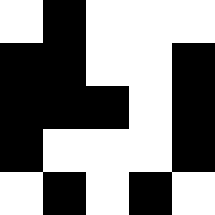[["white", "black", "white", "white", "white"], ["black", "black", "white", "white", "black"], ["black", "black", "black", "white", "black"], ["black", "white", "white", "white", "black"], ["white", "black", "white", "black", "white"]]